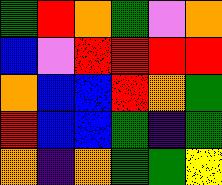[["green", "red", "orange", "green", "violet", "orange"], ["blue", "violet", "red", "red", "red", "red"], ["orange", "blue", "blue", "red", "orange", "green"], ["red", "blue", "blue", "green", "indigo", "green"], ["orange", "indigo", "orange", "green", "green", "yellow"]]